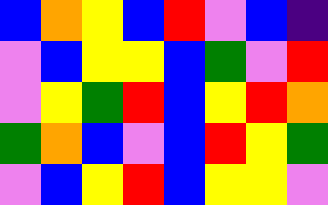[["blue", "orange", "yellow", "blue", "red", "violet", "blue", "indigo"], ["violet", "blue", "yellow", "yellow", "blue", "green", "violet", "red"], ["violet", "yellow", "green", "red", "blue", "yellow", "red", "orange"], ["green", "orange", "blue", "violet", "blue", "red", "yellow", "green"], ["violet", "blue", "yellow", "red", "blue", "yellow", "yellow", "violet"]]